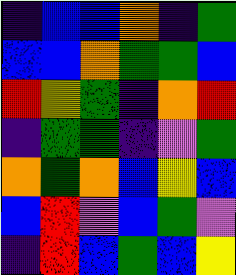[["indigo", "blue", "blue", "orange", "indigo", "green"], ["blue", "blue", "orange", "green", "green", "blue"], ["red", "yellow", "green", "indigo", "orange", "red"], ["indigo", "green", "green", "indigo", "violet", "green"], ["orange", "green", "orange", "blue", "yellow", "blue"], ["blue", "red", "violet", "blue", "green", "violet"], ["indigo", "red", "blue", "green", "blue", "yellow"]]